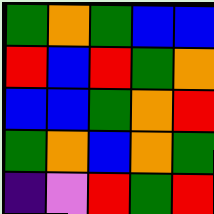[["green", "orange", "green", "blue", "blue"], ["red", "blue", "red", "green", "orange"], ["blue", "blue", "green", "orange", "red"], ["green", "orange", "blue", "orange", "green"], ["indigo", "violet", "red", "green", "red"]]